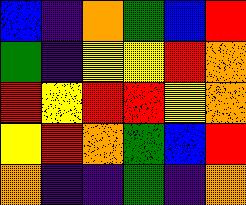[["blue", "indigo", "orange", "green", "blue", "red"], ["green", "indigo", "yellow", "yellow", "red", "orange"], ["red", "yellow", "red", "red", "yellow", "orange"], ["yellow", "red", "orange", "green", "blue", "red"], ["orange", "indigo", "indigo", "green", "indigo", "orange"]]